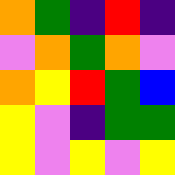[["orange", "green", "indigo", "red", "indigo"], ["violet", "orange", "green", "orange", "violet"], ["orange", "yellow", "red", "green", "blue"], ["yellow", "violet", "indigo", "green", "green"], ["yellow", "violet", "yellow", "violet", "yellow"]]